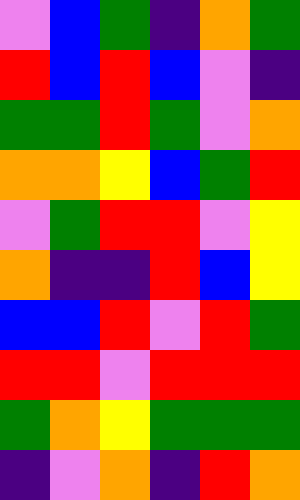[["violet", "blue", "green", "indigo", "orange", "green"], ["red", "blue", "red", "blue", "violet", "indigo"], ["green", "green", "red", "green", "violet", "orange"], ["orange", "orange", "yellow", "blue", "green", "red"], ["violet", "green", "red", "red", "violet", "yellow"], ["orange", "indigo", "indigo", "red", "blue", "yellow"], ["blue", "blue", "red", "violet", "red", "green"], ["red", "red", "violet", "red", "red", "red"], ["green", "orange", "yellow", "green", "green", "green"], ["indigo", "violet", "orange", "indigo", "red", "orange"]]